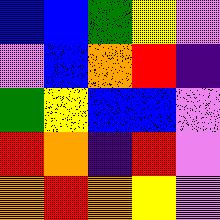[["blue", "blue", "green", "yellow", "violet"], ["violet", "blue", "orange", "red", "indigo"], ["green", "yellow", "blue", "blue", "violet"], ["red", "orange", "indigo", "red", "violet"], ["orange", "red", "orange", "yellow", "violet"]]